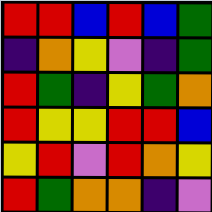[["red", "red", "blue", "red", "blue", "green"], ["indigo", "orange", "yellow", "violet", "indigo", "green"], ["red", "green", "indigo", "yellow", "green", "orange"], ["red", "yellow", "yellow", "red", "red", "blue"], ["yellow", "red", "violet", "red", "orange", "yellow"], ["red", "green", "orange", "orange", "indigo", "violet"]]